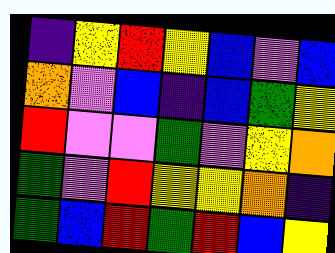[["indigo", "yellow", "red", "yellow", "blue", "violet", "blue"], ["orange", "violet", "blue", "indigo", "blue", "green", "yellow"], ["red", "violet", "violet", "green", "violet", "yellow", "orange"], ["green", "violet", "red", "yellow", "yellow", "orange", "indigo"], ["green", "blue", "red", "green", "red", "blue", "yellow"]]